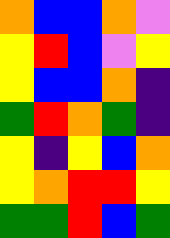[["orange", "blue", "blue", "orange", "violet"], ["yellow", "red", "blue", "violet", "yellow"], ["yellow", "blue", "blue", "orange", "indigo"], ["green", "red", "orange", "green", "indigo"], ["yellow", "indigo", "yellow", "blue", "orange"], ["yellow", "orange", "red", "red", "yellow"], ["green", "green", "red", "blue", "green"]]